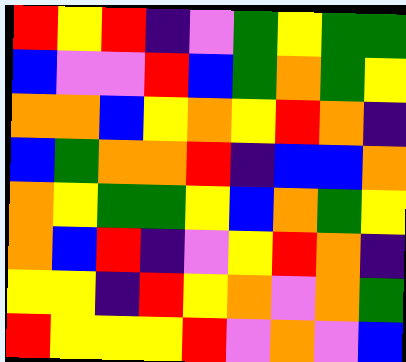[["red", "yellow", "red", "indigo", "violet", "green", "yellow", "green", "green"], ["blue", "violet", "violet", "red", "blue", "green", "orange", "green", "yellow"], ["orange", "orange", "blue", "yellow", "orange", "yellow", "red", "orange", "indigo"], ["blue", "green", "orange", "orange", "red", "indigo", "blue", "blue", "orange"], ["orange", "yellow", "green", "green", "yellow", "blue", "orange", "green", "yellow"], ["orange", "blue", "red", "indigo", "violet", "yellow", "red", "orange", "indigo"], ["yellow", "yellow", "indigo", "red", "yellow", "orange", "violet", "orange", "green"], ["red", "yellow", "yellow", "yellow", "red", "violet", "orange", "violet", "blue"]]